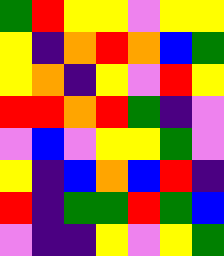[["green", "red", "yellow", "yellow", "violet", "yellow", "yellow"], ["yellow", "indigo", "orange", "red", "orange", "blue", "green"], ["yellow", "orange", "indigo", "yellow", "violet", "red", "yellow"], ["red", "red", "orange", "red", "green", "indigo", "violet"], ["violet", "blue", "violet", "yellow", "yellow", "green", "violet"], ["yellow", "indigo", "blue", "orange", "blue", "red", "indigo"], ["red", "indigo", "green", "green", "red", "green", "blue"], ["violet", "indigo", "indigo", "yellow", "violet", "yellow", "green"]]